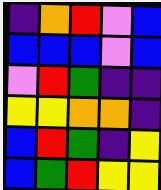[["indigo", "orange", "red", "violet", "blue"], ["blue", "blue", "blue", "violet", "blue"], ["violet", "red", "green", "indigo", "indigo"], ["yellow", "yellow", "orange", "orange", "indigo"], ["blue", "red", "green", "indigo", "yellow"], ["blue", "green", "red", "yellow", "yellow"]]